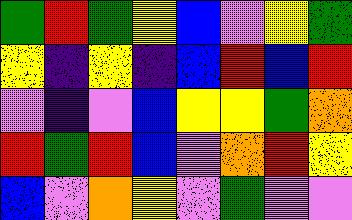[["green", "red", "green", "yellow", "blue", "violet", "yellow", "green"], ["yellow", "indigo", "yellow", "indigo", "blue", "red", "blue", "red"], ["violet", "indigo", "violet", "blue", "yellow", "yellow", "green", "orange"], ["red", "green", "red", "blue", "violet", "orange", "red", "yellow"], ["blue", "violet", "orange", "yellow", "violet", "green", "violet", "violet"]]